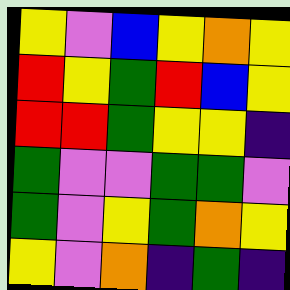[["yellow", "violet", "blue", "yellow", "orange", "yellow"], ["red", "yellow", "green", "red", "blue", "yellow"], ["red", "red", "green", "yellow", "yellow", "indigo"], ["green", "violet", "violet", "green", "green", "violet"], ["green", "violet", "yellow", "green", "orange", "yellow"], ["yellow", "violet", "orange", "indigo", "green", "indigo"]]